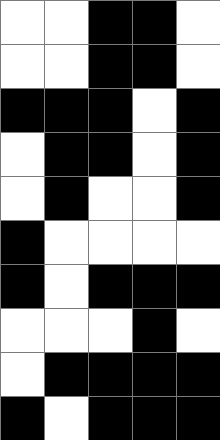[["white", "white", "black", "black", "white"], ["white", "white", "black", "black", "white"], ["black", "black", "black", "white", "black"], ["white", "black", "black", "white", "black"], ["white", "black", "white", "white", "black"], ["black", "white", "white", "white", "white"], ["black", "white", "black", "black", "black"], ["white", "white", "white", "black", "white"], ["white", "black", "black", "black", "black"], ["black", "white", "black", "black", "black"]]